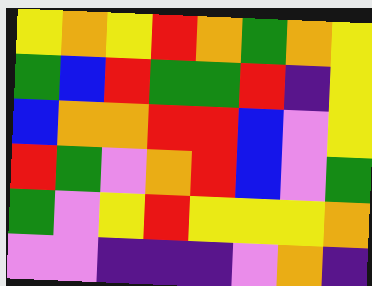[["yellow", "orange", "yellow", "red", "orange", "green", "orange", "yellow"], ["green", "blue", "red", "green", "green", "red", "indigo", "yellow"], ["blue", "orange", "orange", "red", "red", "blue", "violet", "yellow"], ["red", "green", "violet", "orange", "red", "blue", "violet", "green"], ["green", "violet", "yellow", "red", "yellow", "yellow", "yellow", "orange"], ["violet", "violet", "indigo", "indigo", "indigo", "violet", "orange", "indigo"]]